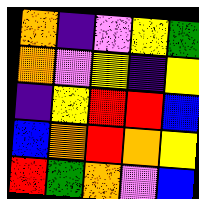[["orange", "indigo", "violet", "yellow", "green"], ["orange", "violet", "yellow", "indigo", "yellow"], ["indigo", "yellow", "red", "red", "blue"], ["blue", "orange", "red", "orange", "yellow"], ["red", "green", "orange", "violet", "blue"]]